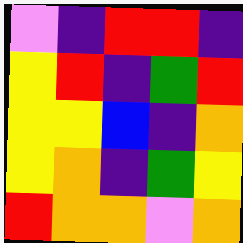[["violet", "indigo", "red", "red", "indigo"], ["yellow", "red", "indigo", "green", "red"], ["yellow", "yellow", "blue", "indigo", "orange"], ["yellow", "orange", "indigo", "green", "yellow"], ["red", "orange", "orange", "violet", "orange"]]